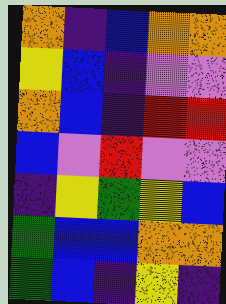[["orange", "indigo", "blue", "orange", "orange"], ["yellow", "blue", "indigo", "violet", "violet"], ["orange", "blue", "indigo", "red", "red"], ["blue", "violet", "red", "violet", "violet"], ["indigo", "yellow", "green", "yellow", "blue"], ["green", "blue", "blue", "orange", "orange"], ["green", "blue", "indigo", "yellow", "indigo"]]